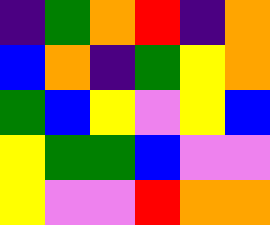[["indigo", "green", "orange", "red", "indigo", "orange"], ["blue", "orange", "indigo", "green", "yellow", "orange"], ["green", "blue", "yellow", "violet", "yellow", "blue"], ["yellow", "green", "green", "blue", "violet", "violet"], ["yellow", "violet", "violet", "red", "orange", "orange"]]